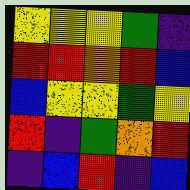[["yellow", "yellow", "yellow", "green", "indigo"], ["red", "red", "orange", "red", "blue"], ["blue", "yellow", "yellow", "green", "yellow"], ["red", "indigo", "green", "orange", "red"], ["indigo", "blue", "red", "indigo", "blue"]]